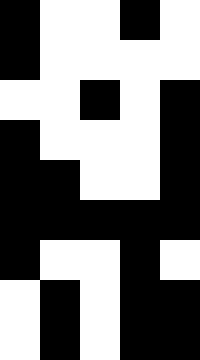[["black", "white", "white", "black", "white"], ["black", "white", "white", "white", "white"], ["white", "white", "black", "white", "black"], ["black", "white", "white", "white", "black"], ["black", "black", "white", "white", "black"], ["black", "black", "black", "black", "black"], ["black", "white", "white", "black", "white"], ["white", "black", "white", "black", "black"], ["white", "black", "white", "black", "black"]]